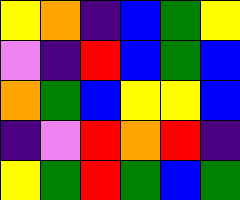[["yellow", "orange", "indigo", "blue", "green", "yellow"], ["violet", "indigo", "red", "blue", "green", "blue"], ["orange", "green", "blue", "yellow", "yellow", "blue"], ["indigo", "violet", "red", "orange", "red", "indigo"], ["yellow", "green", "red", "green", "blue", "green"]]